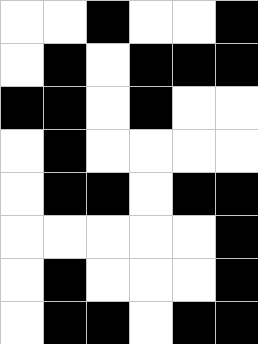[["white", "white", "black", "white", "white", "black"], ["white", "black", "white", "black", "black", "black"], ["black", "black", "white", "black", "white", "white"], ["white", "black", "white", "white", "white", "white"], ["white", "black", "black", "white", "black", "black"], ["white", "white", "white", "white", "white", "black"], ["white", "black", "white", "white", "white", "black"], ["white", "black", "black", "white", "black", "black"]]